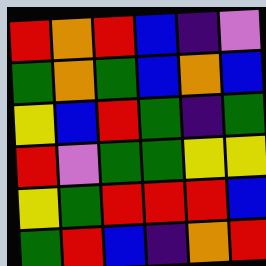[["red", "orange", "red", "blue", "indigo", "violet"], ["green", "orange", "green", "blue", "orange", "blue"], ["yellow", "blue", "red", "green", "indigo", "green"], ["red", "violet", "green", "green", "yellow", "yellow"], ["yellow", "green", "red", "red", "red", "blue"], ["green", "red", "blue", "indigo", "orange", "red"]]